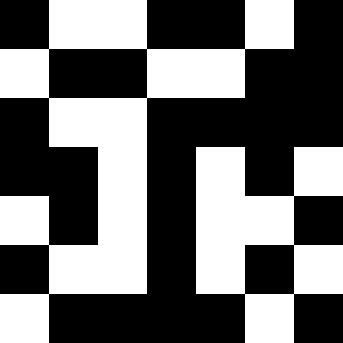[["black", "white", "white", "black", "black", "white", "black"], ["white", "black", "black", "white", "white", "black", "black"], ["black", "white", "white", "black", "black", "black", "black"], ["black", "black", "white", "black", "white", "black", "white"], ["white", "black", "white", "black", "white", "white", "black"], ["black", "white", "white", "black", "white", "black", "white"], ["white", "black", "black", "black", "black", "white", "black"]]